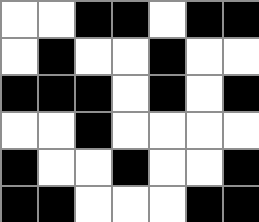[["white", "white", "black", "black", "white", "black", "black"], ["white", "black", "white", "white", "black", "white", "white"], ["black", "black", "black", "white", "black", "white", "black"], ["white", "white", "black", "white", "white", "white", "white"], ["black", "white", "white", "black", "white", "white", "black"], ["black", "black", "white", "white", "white", "black", "black"]]